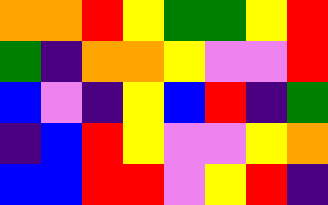[["orange", "orange", "red", "yellow", "green", "green", "yellow", "red"], ["green", "indigo", "orange", "orange", "yellow", "violet", "violet", "red"], ["blue", "violet", "indigo", "yellow", "blue", "red", "indigo", "green"], ["indigo", "blue", "red", "yellow", "violet", "violet", "yellow", "orange"], ["blue", "blue", "red", "red", "violet", "yellow", "red", "indigo"]]